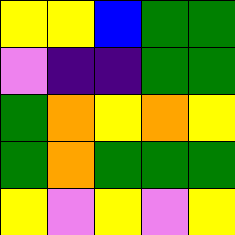[["yellow", "yellow", "blue", "green", "green"], ["violet", "indigo", "indigo", "green", "green"], ["green", "orange", "yellow", "orange", "yellow"], ["green", "orange", "green", "green", "green"], ["yellow", "violet", "yellow", "violet", "yellow"]]